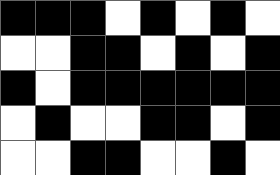[["black", "black", "black", "white", "black", "white", "black", "white"], ["white", "white", "black", "black", "white", "black", "white", "black"], ["black", "white", "black", "black", "black", "black", "black", "black"], ["white", "black", "white", "white", "black", "black", "white", "black"], ["white", "white", "black", "black", "white", "white", "black", "white"]]